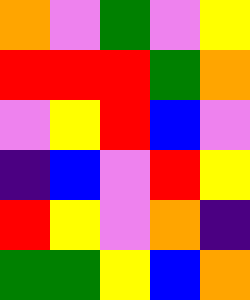[["orange", "violet", "green", "violet", "yellow"], ["red", "red", "red", "green", "orange"], ["violet", "yellow", "red", "blue", "violet"], ["indigo", "blue", "violet", "red", "yellow"], ["red", "yellow", "violet", "orange", "indigo"], ["green", "green", "yellow", "blue", "orange"]]